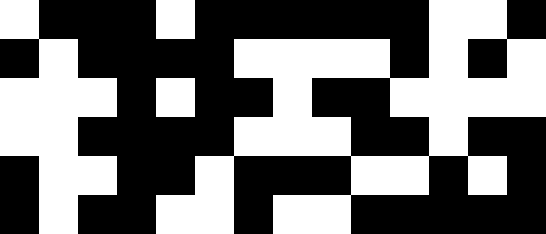[["white", "black", "black", "black", "white", "black", "black", "black", "black", "black", "black", "white", "white", "black"], ["black", "white", "black", "black", "black", "black", "white", "white", "white", "white", "black", "white", "black", "white"], ["white", "white", "white", "black", "white", "black", "black", "white", "black", "black", "white", "white", "white", "white"], ["white", "white", "black", "black", "black", "black", "white", "white", "white", "black", "black", "white", "black", "black"], ["black", "white", "white", "black", "black", "white", "black", "black", "black", "white", "white", "black", "white", "black"], ["black", "white", "black", "black", "white", "white", "black", "white", "white", "black", "black", "black", "black", "black"]]